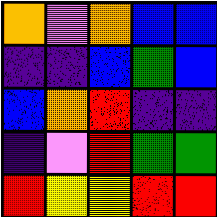[["orange", "violet", "orange", "blue", "blue"], ["indigo", "indigo", "blue", "green", "blue"], ["blue", "orange", "red", "indigo", "indigo"], ["indigo", "violet", "red", "green", "green"], ["red", "yellow", "yellow", "red", "red"]]